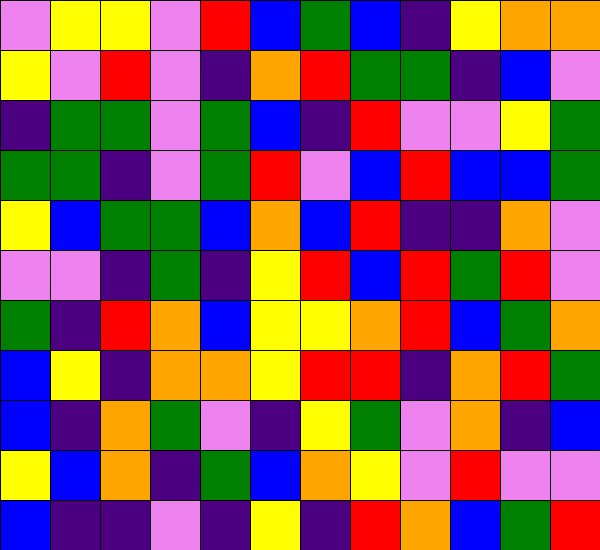[["violet", "yellow", "yellow", "violet", "red", "blue", "green", "blue", "indigo", "yellow", "orange", "orange"], ["yellow", "violet", "red", "violet", "indigo", "orange", "red", "green", "green", "indigo", "blue", "violet"], ["indigo", "green", "green", "violet", "green", "blue", "indigo", "red", "violet", "violet", "yellow", "green"], ["green", "green", "indigo", "violet", "green", "red", "violet", "blue", "red", "blue", "blue", "green"], ["yellow", "blue", "green", "green", "blue", "orange", "blue", "red", "indigo", "indigo", "orange", "violet"], ["violet", "violet", "indigo", "green", "indigo", "yellow", "red", "blue", "red", "green", "red", "violet"], ["green", "indigo", "red", "orange", "blue", "yellow", "yellow", "orange", "red", "blue", "green", "orange"], ["blue", "yellow", "indigo", "orange", "orange", "yellow", "red", "red", "indigo", "orange", "red", "green"], ["blue", "indigo", "orange", "green", "violet", "indigo", "yellow", "green", "violet", "orange", "indigo", "blue"], ["yellow", "blue", "orange", "indigo", "green", "blue", "orange", "yellow", "violet", "red", "violet", "violet"], ["blue", "indigo", "indigo", "violet", "indigo", "yellow", "indigo", "red", "orange", "blue", "green", "red"]]